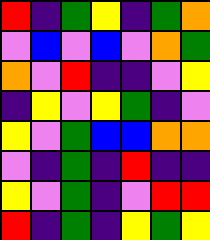[["red", "indigo", "green", "yellow", "indigo", "green", "orange"], ["violet", "blue", "violet", "blue", "violet", "orange", "green"], ["orange", "violet", "red", "indigo", "indigo", "violet", "yellow"], ["indigo", "yellow", "violet", "yellow", "green", "indigo", "violet"], ["yellow", "violet", "green", "blue", "blue", "orange", "orange"], ["violet", "indigo", "green", "indigo", "red", "indigo", "indigo"], ["yellow", "violet", "green", "indigo", "violet", "red", "red"], ["red", "indigo", "green", "indigo", "yellow", "green", "yellow"]]